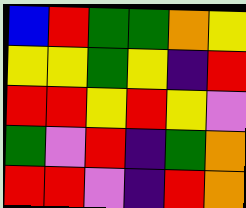[["blue", "red", "green", "green", "orange", "yellow"], ["yellow", "yellow", "green", "yellow", "indigo", "red"], ["red", "red", "yellow", "red", "yellow", "violet"], ["green", "violet", "red", "indigo", "green", "orange"], ["red", "red", "violet", "indigo", "red", "orange"]]